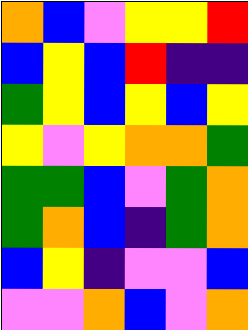[["orange", "blue", "violet", "yellow", "yellow", "red"], ["blue", "yellow", "blue", "red", "indigo", "indigo"], ["green", "yellow", "blue", "yellow", "blue", "yellow"], ["yellow", "violet", "yellow", "orange", "orange", "green"], ["green", "green", "blue", "violet", "green", "orange"], ["green", "orange", "blue", "indigo", "green", "orange"], ["blue", "yellow", "indigo", "violet", "violet", "blue"], ["violet", "violet", "orange", "blue", "violet", "orange"]]